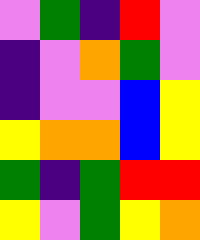[["violet", "green", "indigo", "red", "violet"], ["indigo", "violet", "orange", "green", "violet"], ["indigo", "violet", "violet", "blue", "yellow"], ["yellow", "orange", "orange", "blue", "yellow"], ["green", "indigo", "green", "red", "red"], ["yellow", "violet", "green", "yellow", "orange"]]